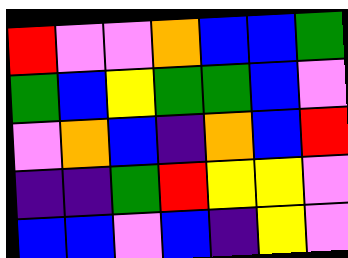[["red", "violet", "violet", "orange", "blue", "blue", "green"], ["green", "blue", "yellow", "green", "green", "blue", "violet"], ["violet", "orange", "blue", "indigo", "orange", "blue", "red"], ["indigo", "indigo", "green", "red", "yellow", "yellow", "violet"], ["blue", "blue", "violet", "blue", "indigo", "yellow", "violet"]]